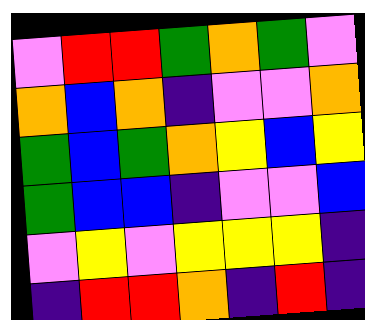[["violet", "red", "red", "green", "orange", "green", "violet"], ["orange", "blue", "orange", "indigo", "violet", "violet", "orange"], ["green", "blue", "green", "orange", "yellow", "blue", "yellow"], ["green", "blue", "blue", "indigo", "violet", "violet", "blue"], ["violet", "yellow", "violet", "yellow", "yellow", "yellow", "indigo"], ["indigo", "red", "red", "orange", "indigo", "red", "indigo"]]